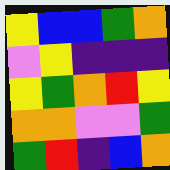[["yellow", "blue", "blue", "green", "orange"], ["violet", "yellow", "indigo", "indigo", "indigo"], ["yellow", "green", "orange", "red", "yellow"], ["orange", "orange", "violet", "violet", "green"], ["green", "red", "indigo", "blue", "orange"]]